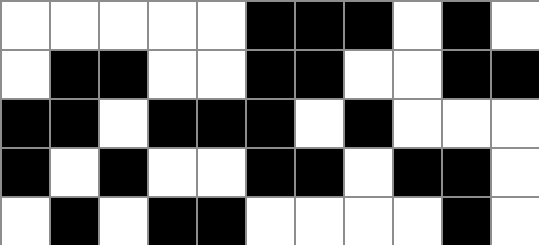[["white", "white", "white", "white", "white", "black", "black", "black", "white", "black", "white"], ["white", "black", "black", "white", "white", "black", "black", "white", "white", "black", "black"], ["black", "black", "white", "black", "black", "black", "white", "black", "white", "white", "white"], ["black", "white", "black", "white", "white", "black", "black", "white", "black", "black", "white"], ["white", "black", "white", "black", "black", "white", "white", "white", "white", "black", "white"]]